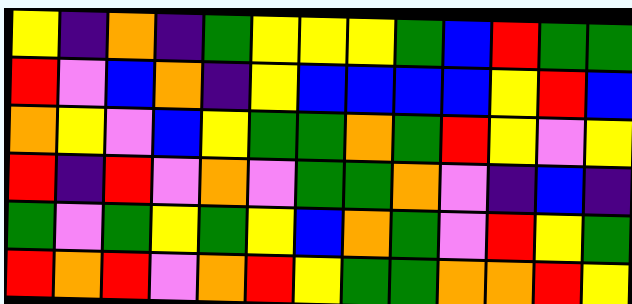[["yellow", "indigo", "orange", "indigo", "green", "yellow", "yellow", "yellow", "green", "blue", "red", "green", "green"], ["red", "violet", "blue", "orange", "indigo", "yellow", "blue", "blue", "blue", "blue", "yellow", "red", "blue"], ["orange", "yellow", "violet", "blue", "yellow", "green", "green", "orange", "green", "red", "yellow", "violet", "yellow"], ["red", "indigo", "red", "violet", "orange", "violet", "green", "green", "orange", "violet", "indigo", "blue", "indigo"], ["green", "violet", "green", "yellow", "green", "yellow", "blue", "orange", "green", "violet", "red", "yellow", "green"], ["red", "orange", "red", "violet", "orange", "red", "yellow", "green", "green", "orange", "orange", "red", "yellow"]]